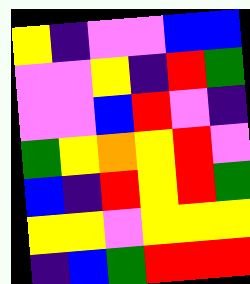[["yellow", "indigo", "violet", "violet", "blue", "blue"], ["violet", "violet", "yellow", "indigo", "red", "green"], ["violet", "violet", "blue", "red", "violet", "indigo"], ["green", "yellow", "orange", "yellow", "red", "violet"], ["blue", "indigo", "red", "yellow", "red", "green"], ["yellow", "yellow", "violet", "yellow", "yellow", "yellow"], ["indigo", "blue", "green", "red", "red", "red"]]